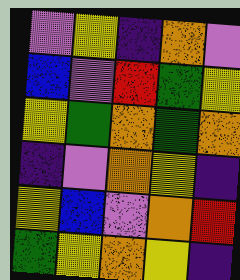[["violet", "yellow", "indigo", "orange", "violet"], ["blue", "violet", "red", "green", "yellow"], ["yellow", "green", "orange", "green", "orange"], ["indigo", "violet", "orange", "yellow", "indigo"], ["yellow", "blue", "violet", "orange", "red"], ["green", "yellow", "orange", "yellow", "indigo"]]